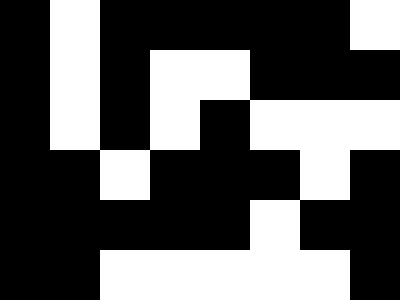[["black", "white", "black", "black", "black", "black", "black", "white"], ["black", "white", "black", "white", "white", "black", "black", "black"], ["black", "white", "black", "white", "black", "white", "white", "white"], ["black", "black", "white", "black", "black", "black", "white", "black"], ["black", "black", "black", "black", "black", "white", "black", "black"], ["black", "black", "white", "white", "white", "white", "white", "black"]]